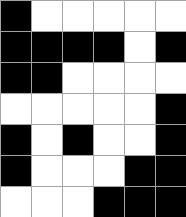[["black", "white", "white", "white", "white", "white"], ["black", "black", "black", "black", "white", "black"], ["black", "black", "white", "white", "white", "white"], ["white", "white", "white", "white", "white", "black"], ["black", "white", "black", "white", "white", "black"], ["black", "white", "white", "white", "black", "black"], ["white", "white", "white", "black", "black", "black"]]